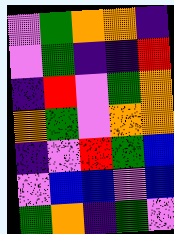[["violet", "green", "orange", "orange", "indigo"], ["violet", "green", "indigo", "indigo", "red"], ["indigo", "red", "violet", "green", "orange"], ["orange", "green", "violet", "orange", "orange"], ["indigo", "violet", "red", "green", "blue"], ["violet", "blue", "blue", "violet", "blue"], ["green", "orange", "indigo", "green", "violet"]]